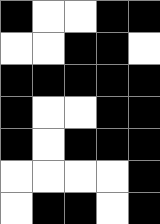[["black", "white", "white", "black", "black"], ["white", "white", "black", "black", "white"], ["black", "black", "black", "black", "black"], ["black", "white", "white", "black", "black"], ["black", "white", "black", "black", "black"], ["white", "white", "white", "white", "black"], ["white", "black", "black", "white", "black"]]